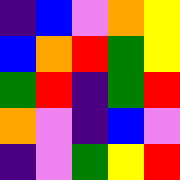[["indigo", "blue", "violet", "orange", "yellow"], ["blue", "orange", "red", "green", "yellow"], ["green", "red", "indigo", "green", "red"], ["orange", "violet", "indigo", "blue", "violet"], ["indigo", "violet", "green", "yellow", "red"]]